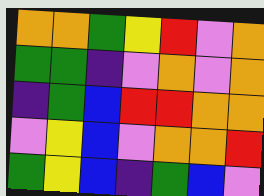[["orange", "orange", "green", "yellow", "red", "violet", "orange"], ["green", "green", "indigo", "violet", "orange", "violet", "orange"], ["indigo", "green", "blue", "red", "red", "orange", "orange"], ["violet", "yellow", "blue", "violet", "orange", "orange", "red"], ["green", "yellow", "blue", "indigo", "green", "blue", "violet"]]